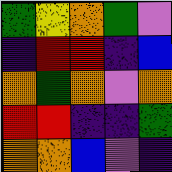[["green", "yellow", "orange", "green", "violet"], ["indigo", "red", "red", "indigo", "blue"], ["orange", "green", "orange", "violet", "orange"], ["red", "red", "indigo", "indigo", "green"], ["orange", "orange", "blue", "violet", "indigo"]]